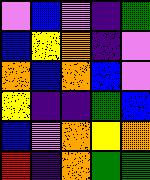[["violet", "blue", "violet", "indigo", "green"], ["blue", "yellow", "orange", "indigo", "violet"], ["orange", "blue", "orange", "blue", "violet"], ["yellow", "indigo", "indigo", "green", "blue"], ["blue", "violet", "orange", "yellow", "orange"], ["red", "indigo", "orange", "green", "green"]]